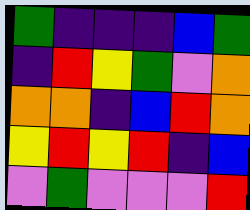[["green", "indigo", "indigo", "indigo", "blue", "green"], ["indigo", "red", "yellow", "green", "violet", "orange"], ["orange", "orange", "indigo", "blue", "red", "orange"], ["yellow", "red", "yellow", "red", "indigo", "blue"], ["violet", "green", "violet", "violet", "violet", "red"]]